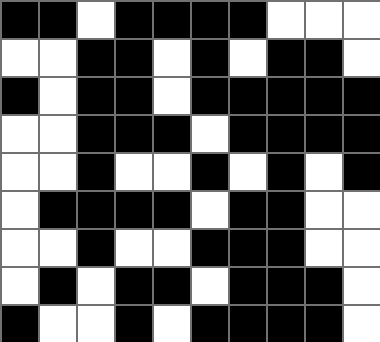[["black", "black", "white", "black", "black", "black", "black", "white", "white", "white"], ["white", "white", "black", "black", "white", "black", "white", "black", "black", "white"], ["black", "white", "black", "black", "white", "black", "black", "black", "black", "black"], ["white", "white", "black", "black", "black", "white", "black", "black", "black", "black"], ["white", "white", "black", "white", "white", "black", "white", "black", "white", "black"], ["white", "black", "black", "black", "black", "white", "black", "black", "white", "white"], ["white", "white", "black", "white", "white", "black", "black", "black", "white", "white"], ["white", "black", "white", "black", "black", "white", "black", "black", "black", "white"], ["black", "white", "white", "black", "white", "black", "black", "black", "black", "white"]]